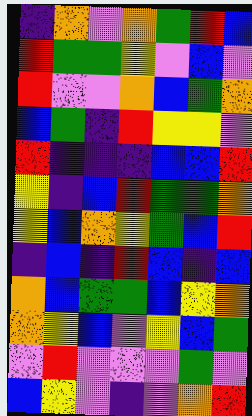[["indigo", "orange", "violet", "orange", "green", "red", "blue"], ["red", "green", "green", "yellow", "violet", "blue", "violet"], ["red", "violet", "violet", "orange", "blue", "green", "orange"], ["blue", "green", "indigo", "red", "yellow", "yellow", "violet"], ["red", "indigo", "indigo", "indigo", "blue", "blue", "red"], ["yellow", "indigo", "blue", "red", "green", "green", "orange"], ["yellow", "blue", "orange", "yellow", "green", "blue", "red"], ["indigo", "blue", "indigo", "red", "blue", "indigo", "blue"], ["orange", "blue", "green", "green", "blue", "yellow", "orange"], ["orange", "yellow", "blue", "violet", "yellow", "blue", "green"], ["violet", "red", "violet", "violet", "violet", "green", "violet"], ["blue", "yellow", "violet", "indigo", "violet", "orange", "red"]]